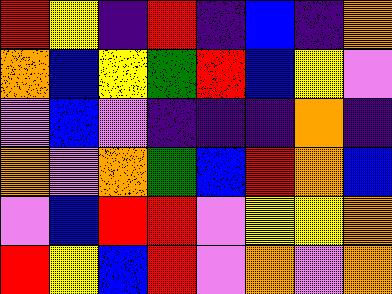[["red", "yellow", "indigo", "red", "indigo", "blue", "indigo", "orange"], ["orange", "blue", "yellow", "green", "red", "blue", "yellow", "violet"], ["violet", "blue", "violet", "indigo", "indigo", "indigo", "orange", "indigo"], ["orange", "violet", "orange", "green", "blue", "red", "orange", "blue"], ["violet", "blue", "red", "red", "violet", "yellow", "yellow", "orange"], ["red", "yellow", "blue", "red", "violet", "orange", "violet", "orange"]]